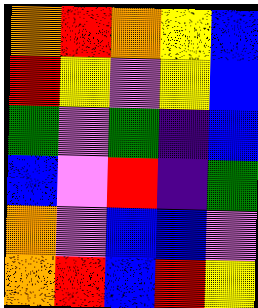[["orange", "red", "orange", "yellow", "blue"], ["red", "yellow", "violet", "yellow", "blue"], ["green", "violet", "green", "indigo", "blue"], ["blue", "violet", "red", "indigo", "green"], ["orange", "violet", "blue", "blue", "violet"], ["orange", "red", "blue", "red", "yellow"]]